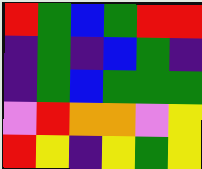[["red", "green", "blue", "green", "red", "red"], ["indigo", "green", "indigo", "blue", "green", "indigo"], ["indigo", "green", "blue", "green", "green", "green"], ["violet", "red", "orange", "orange", "violet", "yellow"], ["red", "yellow", "indigo", "yellow", "green", "yellow"]]